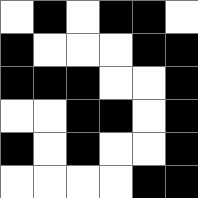[["white", "black", "white", "black", "black", "white"], ["black", "white", "white", "white", "black", "black"], ["black", "black", "black", "white", "white", "black"], ["white", "white", "black", "black", "white", "black"], ["black", "white", "black", "white", "white", "black"], ["white", "white", "white", "white", "black", "black"]]